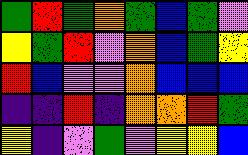[["green", "red", "green", "orange", "green", "blue", "green", "violet"], ["yellow", "green", "red", "violet", "orange", "blue", "green", "yellow"], ["red", "blue", "violet", "violet", "orange", "blue", "blue", "blue"], ["indigo", "indigo", "red", "indigo", "orange", "orange", "red", "green"], ["yellow", "indigo", "violet", "green", "violet", "yellow", "yellow", "blue"]]